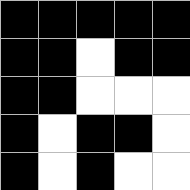[["black", "black", "black", "black", "black"], ["black", "black", "white", "black", "black"], ["black", "black", "white", "white", "white"], ["black", "white", "black", "black", "white"], ["black", "white", "black", "white", "white"]]